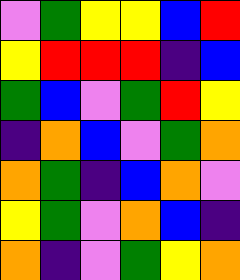[["violet", "green", "yellow", "yellow", "blue", "red"], ["yellow", "red", "red", "red", "indigo", "blue"], ["green", "blue", "violet", "green", "red", "yellow"], ["indigo", "orange", "blue", "violet", "green", "orange"], ["orange", "green", "indigo", "blue", "orange", "violet"], ["yellow", "green", "violet", "orange", "blue", "indigo"], ["orange", "indigo", "violet", "green", "yellow", "orange"]]